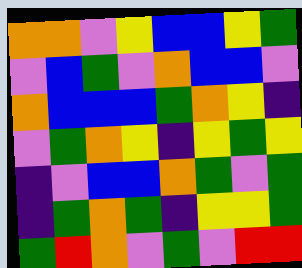[["orange", "orange", "violet", "yellow", "blue", "blue", "yellow", "green"], ["violet", "blue", "green", "violet", "orange", "blue", "blue", "violet"], ["orange", "blue", "blue", "blue", "green", "orange", "yellow", "indigo"], ["violet", "green", "orange", "yellow", "indigo", "yellow", "green", "yellow"], ["indigo", "violet", "blue", "blue", "orange", "green", "violet", "green"], ["indigo", "green", "orange", "green", "indigo", "yellow", "yellow", "green"], ["green", "red", "orange", "violet", "green", "violet", "red", "red"]]